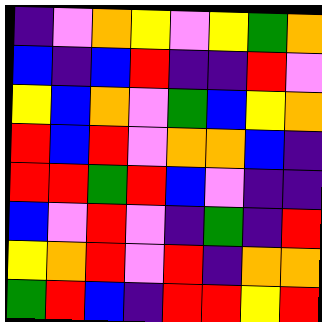[["indigo", "violet", "orange", "yellow", "violet", "yellow", "green", "orange"], ["blue", "indigo", "blue", "red", "indigo", "indigo", "red", "violet"], ["yellow", "blue", "orange", "violet", "green", "blue", "yellow", "orange"], ["red", "blue", "red", "violet", "orange", "orange", "blue", "indigo"], ["red", "red", "green", "red", "blue", "violet", "indigo", "indigo"], ["blue", "violet", "red", "violet", "indigo", "green", "indigo", "red"], ["yellow", "orange", "red", "violet", "red", "indigo", "orange", "orange"], ["green", "red", "blue", "indigo", "red", "red", "yellow", "red"]]